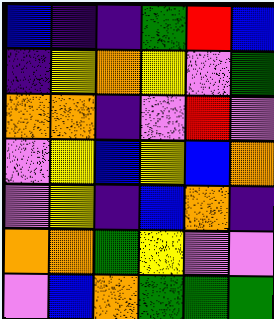[["blue", "indigo", "indigo", "green", "red", "blue"], ["indigo", "yellow", "orange", "yellow", "violet", "green"], ["orange", "orange", "indigo", "violet", "red", "violet"], ["violet", "yellow", "blue", "yellow", "blue", "orange"], ["violet", "yellow", "indigo", "blue", "orange", "indigo"], ["orange", "orange", "green", "yellow", "violet", "violet"], ["violet", "blue", "orange", "green", "green", "green"]]